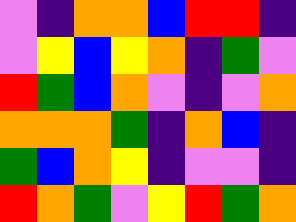[["violet", "indigo", "orange", "orange", "blue", "red", "red", "indigo"], ["violet", "yellow", "blue", "yellow", "orange", "indigo", "green", "violet"], ["red", "green", "blue", "orange", "violet", "indigo", "violet", "orange"], ["orange", "orange", "orange", "green", "indigo", "orange", "blue", "indigo"], ["green", "blue", "orange", "yellow", "indigo", "violet", "violet", "indigo"], ["red", "orange", "green", "violet", "yellow", "red", "green", "orange"]]